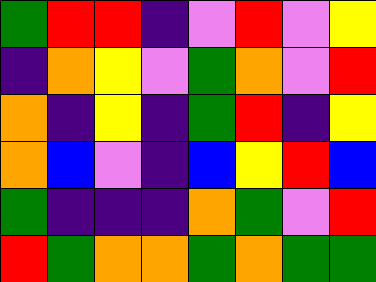[["green", "red", "red", "indigo", "violet", "red", "violet", "yellow"], ["indigo", "orange", "yellow", "violet", "green", "orange", "violet", "red"], ["orange", "indigo", "yellow", "indigo", "green", "red", "indigo", "yellow"], ["orange", "blue", "violet", "indigo", "blue", "yellow", "red", "blue"], ["green", "indigo", "indigo", "indigo", "orange", "green", "violet", "red"], ["red", "green", "orange", "orange", "green", "orange", "green", "green"]]